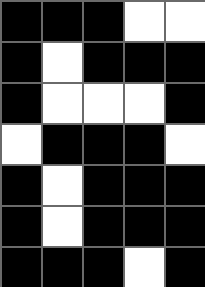[["black", "black", "black", "white", "white"], ["black", "white", "black", "black", "black"], ["black", "white", "white", "white", "black"], ["white", "black", "black", "black", "white"], ["black", "white", "black", "black", "black"], ["black", "white", "black", "black", "black"], ["black", "black", "black", "white", "black"]]